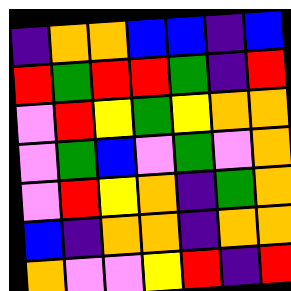[["indigo", "orange", "orange", "blue", "blue", "indigo", "blue"], ["red", "green", "red", "red", "green", "indigo", "red"], ["violet", "red", "yellow", "green", "yellow", "orange", "orange"], ["violet", "green", "blue", "violet", "green", "violet", "orange"], ["violet", "red", "yellow", "orange", "indigo", "green", "orange"], ["blue", "indigo", "orange", "orange", "indigo", "orange", "orange"], ["orange", "violet", "violet", "yellow", "red", "indigo", "red"]]